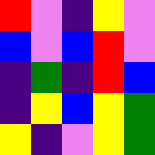[["red", "violet", "indigo", "yellow", "violet"], ["blue", "violet", "blue", "red", "violet"], ["indigo", "green", "indigo", "red", "blue"], ["indigo", "yellow", "blue", "yellow", "green"], ["yellow", "indigo", "violet", "yellow", "green"]]